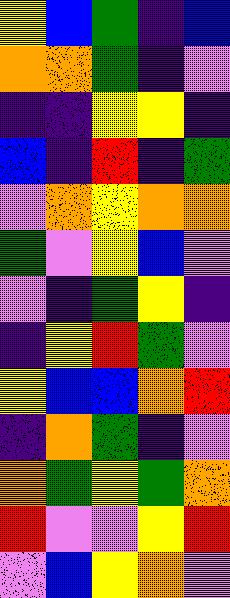[["yellow", "blue", "green", "indigo", "blue"], ["orange", "orange", "green", "indigo", "violet"], ["indigo", "indigo", "yellow", "yellow", "indigo"], ["blue", "indigo", "red", "indigo", "green"], ["violet", "orange", "yellow", "orange", "orange"], ["green", "violet", "yellow", "blue", "violet"], ["violet", "indigo", "green", "yellow", "indigo"], ["indigo", "yellow", "red", "green", "violet"], ["yellow", "blue", "blue", "orange", "red"], ["indigo", "orange", "green", "indigo", "violet"], ["orange", "green", "yellow", "green", "orange"], ["red", "violet", "violet", "yellow", "red"], ["violet", "blue", "yellow", "orange", "violet"]]